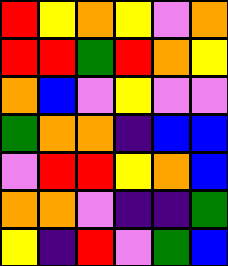[["red", "yellow", "orange", "yellow", "violet", "orange"], ["red", "red", "green", "red", "orange", "yellow"], ["orange", "blue", "violet", "yellow", "violet", "violet"], ["green", "orange", "orange", "indigo", "blue", "blue"], ["violet", "red", "red", "yellow", "orange", "blue"], ["orange", "orange", "violet", "indigo", "indigo", "green"], ["yellow", "indigo", "red", "violet", "green", "blue"]]